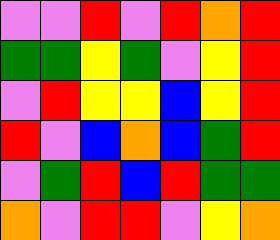[["violet", "violet", "red", "violet", "red", "orange", "red"], ["green", "green", "yellow", "green", "violet", "yellow", "red"], ["violet", "red", "yellow", "yellow", "blue", "yellow", "red"], ["red", "violet", "blue", "orange", "blue", "green", "red"], ["violet", "green", "red", "blue", "red", "green", "green"], ["orange", "violet", "red", "red", "violet", "yellow", "orange"]]